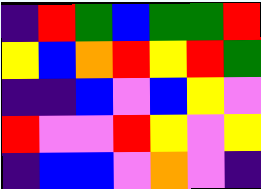[["indigo", "red", "green", "blue", "green", "green", "red"], ["yellow", "blue", "orange", "red", "yellow", "red", "green"], ["indigo", "indigo", "blue", "violet", "blue", "yellow", "violet"], ["red", "violet", "violet", "red", "yellow", "violet", "yellow"], ["indigo", "blue", "blue", "violet", "orange", "violet", "indigo"]]